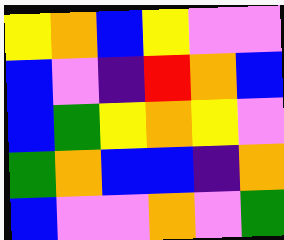[["yellow", "orange", "blue", "yellow", "violet", "violet"], ["blue", "violet", "indigo", "red", "orange", "blue"], ["blue", "green", "yellow", "orange", "yellow", "violet"], ["green", "orange", "blue", "blue", "indigo", "orange"], ["blue", "violet", "violet", "orange", "violet", "green"]]